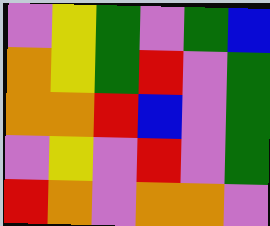[["violet", "yellow", "green", "violet", "green", "blue"], ["orange", "yellow", "green", "red", "violet", "green"], ["orange", "orange", "red", "blue", "violet", "green"], ["violet", "yellow", "violet", "red", "violet", "green"], ["red", "orange", "violet", "orange", "orange", "violet"]]